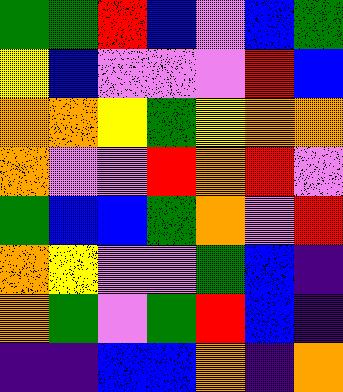[["green", "green", "red", "blue", "violet", "blue", "green"], ["yellow", "blue", "violet", "violet", "violet", "red", "blue"], ["orange", "orange", "yellow", "green", "yellow", "orange", "orange"], ["orange", "violet", "violet", "red", "orange", "red", "violet"], ["green", "blue", "blue", "green", "orange", "violet", "red"], ["orange", "yellow", "violet", "violet", "green", "blue", "indigo"], ["orange", "green", "violet", "green", "red", "blue", "indigo"], ["indigo", "indigo", "blue", "blue", "orange", "indigo", "orange"]]